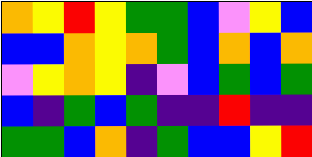[["orange", "yellow", "red", "yellow", "green", "green", "blue", "violet", "yellow", "blue"], ["blue", "blue", "orange", "yellow", "orange", "green", "blue", "orange", "blue", "orange"], ["violet", "yellow", "orange", "yellow", "indigo", "violet", "blue", "green", "blue", "green"], ["blue", "indigo", "green", "blue", "green", "indigo", "indigo", "red", "indigo", "indigo"], ["green", "green", "blue", "orange", "indigo", "green", "blue", "blue", "yellow", "red"]]